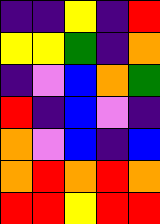[["indigo", "indigo", "yellow", "indigo", "red"], ["yellow", "yellow", "green", "indigo", "orange"], ["indigo", "violet", "blue", "orange", "green"], ["red", "indigo", "blue", "violet", "indigo"], ["orange", "violet", "blue", "indigo", "blue"], ["orange", "red", "orange", "red", "orange"], ["red", "red", "yellow", "red", "red"]]